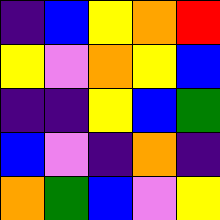[["indigo", "blue", "yellow", "orange", "red"], ["yellow", "violet", "orange", "yellow", "blue"], ["indigo", "indigo", "yellow", "blue", "green"], ["blue", "violet", "indigo", "orange", "indigo"], ["orange", "green", "blue", "violet", "yellow"]]